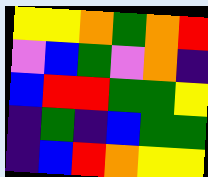[["yellow", "yellow", "orange", "green", "orange", "red"], ["violet", "blue", "green", "violet", "orange", "indigo"], ["blue", "red", "red", "green", "green", "yellow"], ["indigo", "green", "indigo", "blue", "green", "green"], ["indigo", "blue", "red", "orange", "yellow", "yellow"]]